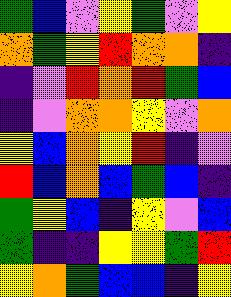[["green", "blue", "violet", "yellow", "green", "violet", "yellow"], ["orange", "green", "yellow", "red", "orange", "orange", "indigo"], ["indigo", "violet", "red", "orange", "red", "green", "blue"], ["indigo", "violet", "orange", "orange", "yellow", "violet", "orange"], ["yellow", "blue", "orange", "yellow", "red", "indigo", "violet"], ["red", "blue", "orange", "blue", "green", "blue", "indigo"], ["green", "yellow", "blue", "indigo", "yellow", "violet", "blue"], ["green", "indigo", "indigo", "yellow", "yellow", "green", "red"], ["yellow", "orange", "green", "blue", "blue", "indigo", "yellow"]]